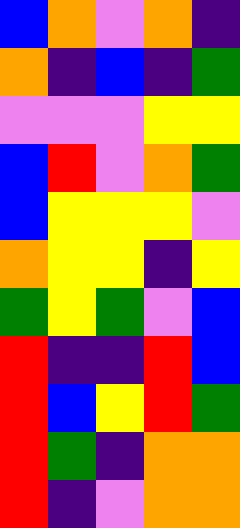[["blue", "orange", "violet", "orange", "indigo"], ["orange", "indigo", "blue", "indigo", "green"], ["violet", "violet", "violet", "yellow", "yellow"], ["blue", "red", "violet", "orange", "green"], ["blue", "yellow", "yellow", "yellow", "violet"], ["orange", "yellow", "yellow", "indigo", "yellow"], ["green", "yellow", "green", "violet", "blue"], ["red", "indigo", "indigo", "red", "blue"], ["red", "blue", "yellow", "red", "green"], ["red", "green", "indigo", "orange", "orange"], ["red", "indigo", "violet", "orange", "orange"]]